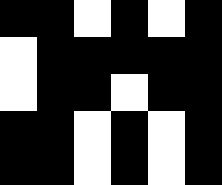[["black", "black", "white", "black", "white", "black"], ["white", "black", "black", "black", "black", "black"], ["white", "black", "black", "white", "black", "black"], ["black", "black", "white", "black", "white", "black"], ["black", "black", "white", "black", "white", "black"]]